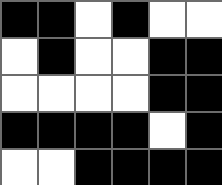[["black", "black", "white", "black", "white", "white"], ["white", "black", "white", "white", "black", "black"], ["white", "white", "white", "white", "black", "black"], ["black", "black", "black", "black", "white", "black"], ["white", "white", "black", "black", "black", "black"]]